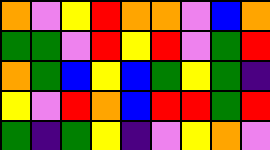[["orange", "violet", "yellow", "red", "orange", "orange", "violet", "blue", "orange"], ["green", "green", "violet", "red", "yellow", "red", "violet", "green", "red"], ["orange", "green", "blue", "yellow", "blue", "green", "yellow", "green", "indigo"], ["yellow", "violet", "red", "orange", "blue", "red", "red", "green", "red"], ["green", "indigo", "green", "yellow", "indigo", "violet", "yellow", "orange", "violet"]]